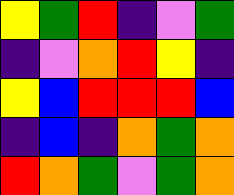[["yellow", "green", "red", "indigo", "violet", "green"], ["indigo", "violet", "orange", "red", "yellow", "indigo"], ["yellow", "blue", "red", "red", "red", "blue"], ["indigo", "blue", "indigo", "orange", "green", "orange"], ["red", "orange", "green", "violet", "green", "orange"]]